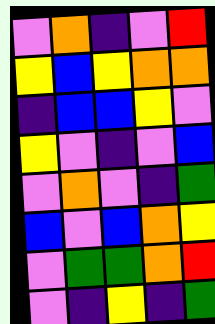[["violet", "orange", "indigo", "violet", "red"], ["yellow", "blue", "yellow", "orange", "orange"], ["indigo", "blue", "blue", "yellow", "violet"], ["yellow", "violet", "indigo", "violet", "blue"], ["violet", "orange", "violet", "indigo", "green"], ["blue", "violet", "blue", "orange", "yellow"], ["violet", "green", "green", "orange", "red"], ["violet", "indigo", "yellow", "indigo", "green"]]